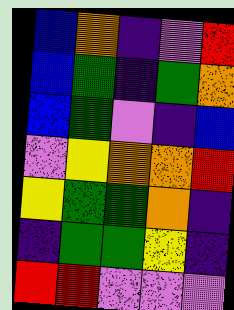[["blue", "orange", "indigo", "violet", "red"], ["blue", "green", "indigo", "green", "orange"], ["blue", "green", "violet", "indigo", "blue"], ["violet", "yellow", "orange", "orange", "red"], ["yellow", "green", "green", "orange", "indigo"], ["indigo", "green", "green", "yellow", "indigo"], ["red", "red", "violet", "violet", "violet"]]